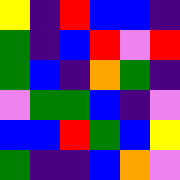[["yellow", "indigo", "red", "blue", "blue", "indigo"], ["green", "indigo", "blue", "red", "violet", "red"], ["green", "blue", "indigo", "orange", "green", "indigo"], ["violet", "green", "green", "blue", "indigo", "violet"], ["blue", "blue", "red", "green", "blue", "yellow"], ["green", "indigo", "indigo", "blue", "orange", "violet"]]